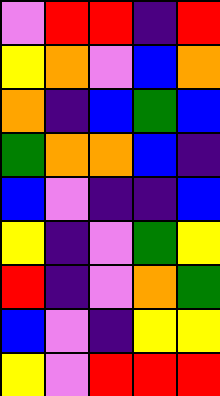[["violet", "red", "red", "indigo", "red"], ["yellow", "orange", "violet", "blue", "orange"], ["orange", "indigo", "blue", "green", "blue"], ["green", "orange", "orange", "blue", "indigo"], ["blue", "violet", "indigo", "indigo", "blue"], ["yellow", "indigo", "violet", "green", "yellow"], ["red", "indigo", "violet", "orange", "green"], ["blue", "violet", "indigo", "yellow", "yellow"], ["yellow", "violet", "red", "red", "red"]]